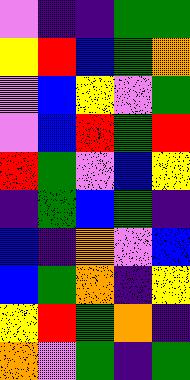[["violet", "indigo", "indigo", "green", "green"], ["yellow", "red", "blue", "green", "orange"], ["violet", "blue", "yellow", "violet", "green"], ["violet", "blue", "red", "green", "red"], ["red", "green", "violet", "blue", "yellow"], ["indigo", "green", "blue", "green", "indigo"], ["blue", "indigo", "orange", "violet", "blue"], ["blue", "green", "orange", "indigo", "yellow"], ["yellow", "red", "green", "orange", "indigo"], ["orange", "violet", "green", "indigo", "green"]]